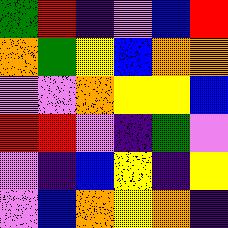[["green", "red", "indigo", "violet", "blue", "red"], ["orange", "green", "yellow", "blue", "orange", "orange"], ["violet", "violet", "orange", "yellow", "yellow", "blue"], ["red", "red", "violet", "indigo", "green", "violet"], ["violet", "indigo", "blue", "yellow", "indigo", "yellow"], ["violet", "blue", "orange", "yellow", "orange", "indigo"]]